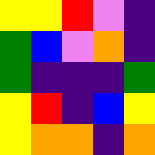[["yellow", "yellow", "red", "violet", "indigo"], ["green", "blue", "violet", "orange", "indigo"], ["green", "indigo", "indigo", "indigo", "green"], ["yellow", "red", "indigo", "blue", "yellow"], ["yellow", "orange", "orange", "indigo", "orange"]]